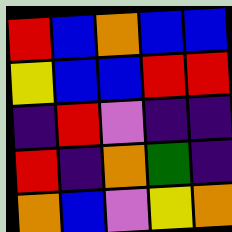[["red", "blue", "orange", "blue", "blue"], ["yellow", "blue", "blue", "red", "red"], ["indigo", "red", "violet", "indigo", "indigo"], ["red", "indigo", "orange", "green", "indigo"], ["orange", "blue", "violet", "yellow", "orange"]]